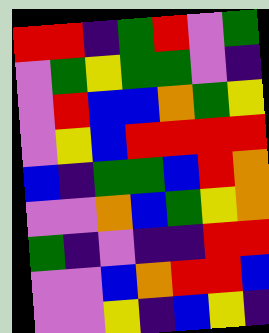[["red", "red", "indigo", "green", "red", "violet", "green"], ["violet", "green", "yellow", "green", "green", "violet", "indigo"], ["violet", "red", "blue", "blue", "orange", "green", "yellow"], ["violet", "yellow", "blue", "red", "red", "red", "red"], ["blue", "indigo", "green", "green", "blue", "red", "orange"], ["violet", "violet", "orange", "blue", "green", "yellow", "orange"], ["green", "indigo", "violet", "indigo", "indigo", "red", "red"], ["violet", "violet", "blue", "orange", "red", "red", "blue"], ["violet", "violet", "yellow", "indigo", "blue", "yellow", "indigo"]]